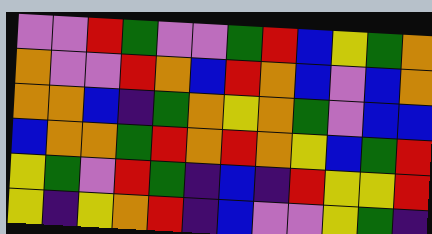[["violet", "violet", "red", "green", "violet", "violet", "green", "red", "blue", "yellow", "green", "orange"], ["orange", "violet", "violet", "red", "orange", "blue", "red", "orange", "blue", "violet", "blue", "orange"], ["orange", "orange", "blue", "indigo", "green", "orange", "yellow", "orange", "green", "violet", "blue", "blue"], ["blue", "orange", "orange", "green", "red", "orange", "red", "orange", "yellow", "blue", "green", "red"], ["yellow", "green", "violet", "red", "green", "indigo", "blue", "indigo", "red", "yellow", "yellow", "red"], ["yellow", "indigo", "yellow", "orange", "red", "indigo", "blue", "violet", "violet", "yellow", "green", "indigo"]]